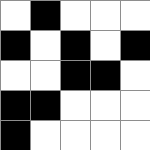[["white", "black", "white", "white", "white"], ["black", "white", "black", "white", "black"], ["white", "white", "black", "black", "white"], ["black", "black", "white", "white", "white"], ["black", "white", "white", "white", "white"]]